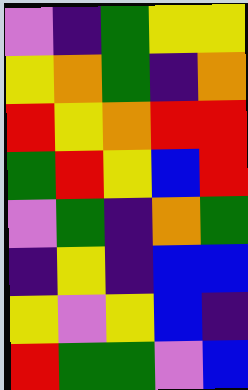[["violet", "indigo", "green", "yellow", "yellow"], ["yellow", "orange", "green", "indigo", "orange"], ["red", "yellow", "orange", "red", "red"], ["green", "red", "yellow", "blue", "red"], ["violet", "green", "indigo", "orange", "green"], ["indigo", "yellow", "indigo", "blue", "blue"], ["yellow", "violet", "yellow", "blue", "indigo"], ["red", "green", "green", "violet", "blue"]]